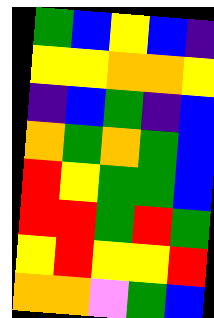[["green", "blue", "yellow", "blue", "indigo"], ["yellow", "yellow", "orange", "orange", "yellow"], ["indigo", "blue", "green", "indigo", "blue"], ["orange", "green", "orange", "green", "blue"], ["red", "yellow", "green", "green", "blue"], ["red", "red", "green", "red", "green"], ["yellow", "red", "yellow", "yellow", "red"], ["orange", "orange", "violet", "green", "blue"]]